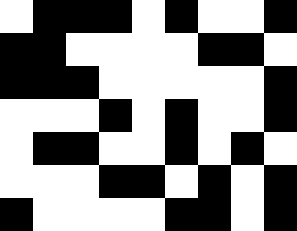[["white", "black", "black", "black", "white", "black", "white", "white", "black"], ["black", "black", "white", "white", "white", "white", "black", "black", "white"], ["black", "black", "black", "white", "white", "white", "white", "white", "black"], ["white", "white", "white", "black", "white", "black", "white", "white", "black"], ["white", "black", "black", "white", "white", "black", "white", "black", "white"], ["white", "white", "white", "black", "black", "white", "black", "white", "black"], ["black", "white", "white", "white", "white", "black", "black", "white", "black"]]